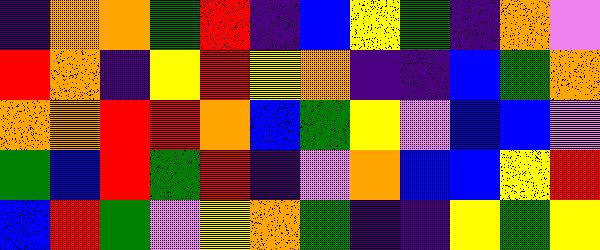[["indigo", "orange", "orange", "green", "red", "indigo", "blue", "yellow", "green", "indigo", "orange", "violet"], ["red", "orange", "indigo", "yellow", "red", "yellow", "orange", "indigo", "indigo", "blue", "green", "orange"], ["orange", "orange", "red", "red", "orange", "blue", "green", "yellow", "violet", "blue", "blue", "violet"], ["green", "blue", "red", "green", "red", "indigo", "violet", "orange", "blue", "blue", "yellow", "red"], ["blue", "red", "green", "violet", "yellow", "orange", "green", "indigo", "indigo", "yellow", "green", "yellow"]]